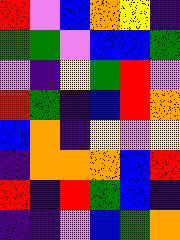[["red", "violet", "blue", "orange", "yellow", "indigo"], ["green", "green", "violet", "blue", "blue", "green"], ["violet", "indigo", "yellow", "green", "red", "violet"], ["red", "green", "indigo", "blue", "red", "orange"], ["blue", "orange", "indigo", "yellow", "violet", "yellow"], ["indigo", "orange", "orange", "orange", "blue", "red"], ["red", "indigo", "red", "green", "blue", "indigo"], ["indigo", "indigo", "violet", "blue", "green", "orange"]]